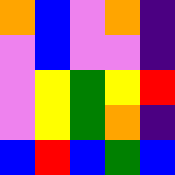[["orange", "blue", "violet", "orange", "indigo"], ["violet", "blue", "violet", "violet", "indigo"], ["violet", "yellow", "green", "yellow", "red"], ["violet", "yellow", "green", "orange", "indigo"], ["blue", "red", "blue", "green", "blue"]]